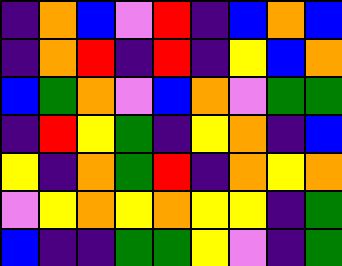[["indigo", "orange", "blue", "violet", "red", "indigo", "blue", "orange", "blue"], ["indigo", "orange", "red", "indigo", "red", "indigo", "yellow", "blue", "orange"], ["blue", "green", "orange", "violet", "blue", "orange", "violet", "green", "green"], ["indigo", "red", "yellow", "green", "indigo", "yellow", "orange", "indigo", "blue"], ["yellow", "indigo", "orange", "green", "red", "indigo", "orange", "yellow", "orange"], ["violet", "yellow", "orange", "yellow", "orange", "yellow", "yellow", "indigo", "green"], ["blue", "indigo", "indigo", "green", "green", "yellow", "violet", "indigo", "green"]]